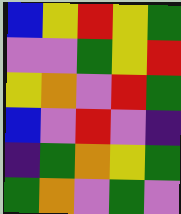[["blue", "yellow", "red", "yellow", "green"], ["violet", "violet", "green", "yellow", "red"], ["yellow", "orange", "violet", "red", "green"], ["blue", "violet", "red", "violet", "indigo"], ["indigo", "green", "orange", "yellow", "green"], ["green", "orange", "violet", "green", "violet"]]